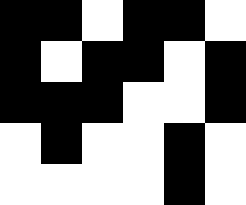[["black", "black", "white", "black", "black", "white"], ["black", "white", "black", "black", "white", "black"], ["black", "black", "black", "white", "white", "black"], ["white", "black", "white", "white", "black", "white"], ["white", "white", "white", "white", "black", "white"]]